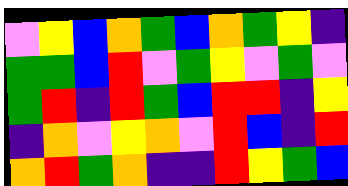[["violet", "yellow", "blue", "orange", "green", "blue", "orange", "green", "yellow", "indigo"], ["green", "green", "blue", "red", "violet", "green", "yellow", "violet", "green", "violet"], ["green", "red", "indigo", "red", "green", "blue", "red", "red", "indigo", "yellow"], ["indigo", "orange", "violet", "yellow", "orange", "violet", "red", "blue", "indigo", "red"], ["orange", "red", "green", "orange", "indigo", "indigo", "red", "yellow", "green", "blue"]]